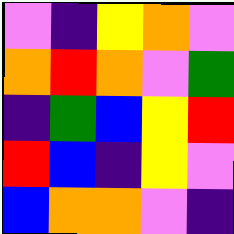[["violet", "indigo", "yellow", "orange", "violet"], ["orange", "red", "orange", "violet", "green"], ["indigo", "green", "blue", "yellow", "red"], ["red", "blue", "indigo", "yellow", "violet"], ["blue", "orange", "orange", "violet", "indigo"]]